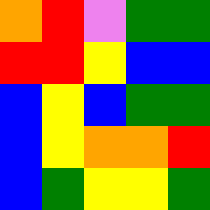[["orange", "red", "violet", "green", "green"], ["red", "red", "yellow", "blue", "blue"], ["blue", "yellow", "blue", "green", "green"], ["blue", "yellow", "orange", "orange", "red"], ["blue", "green", "yellow", "yellow", "green"]]